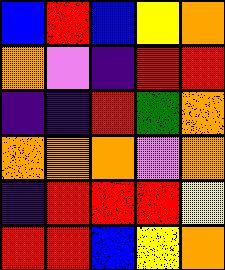[["blue", "red", "blue", "yellow", "orange"], ["orange", "violet", "indigo", "red", "red"], ["indigo", "indigo", "red", "green", "orange"], ["orange", "orange", "orange", "violet", "orange"], ["indigo", "red", "red", "red", "yellow"], ["red", "red", "blue", "yellow", "orange"]]